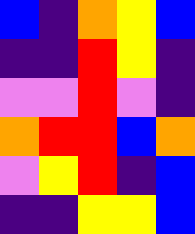[["blue", "indigo", "orange", "yellow", "blue"], ["indigo", "indigo", "red", "yellow", "indigo"], ["violet", "violet", "red", "violet", "indigo"], ["orange", "red", "red", "blue", "orange"], ["violet", "yellow", "red", "indigo", "blue"], ["indigo", "indigo", "yellow", "yellow", "blue"]]